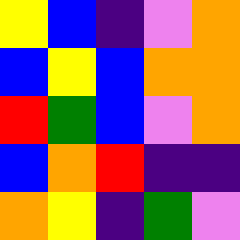[["yellow", "blue", "indigo", "violet", "orange"], ["blue", "yellow", "blue", "orange", "orange"], ["red", "green", "blue", "violet", "orange"], ["blue", "orange", "red", "indigo", "indigo"], ["orange", "yellow", "indigo", "green", "violet"]]